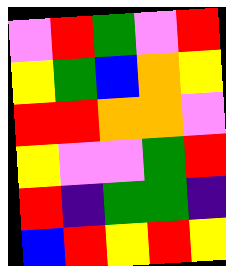[["violet", "red", "green", "violet", "red"], ["yellow", "green", "blue", "orange", "yellow"], ["red", "red", "orange", "orange", "violet"], ["yellow", "violet", "violet", "green", "red"], ["red", "indigo", "green", "green", "indigo"], ["blue", "red", "yellow", "red", "yellow"]]